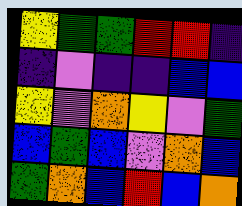[["yellow", "green", "green", "red", "red", "indigo"], ["indigo", "violet", "indigo", "indigo", "blue", "blue"], ["yellow", "violet", "orange", "yellow", "violet", "green"], ["blue", "green", "blue", "violet", "orange", "blue"], ["green", "orange", "blue", "red", "blue", "orange"]]